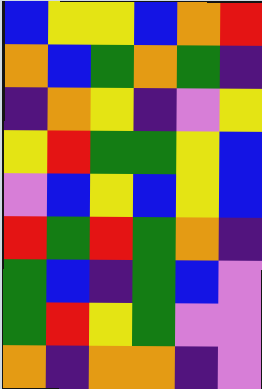[["blue", "yellow", "yellow", "blue", "orange", "red"], ["orange", "blue", "green", "orange", "green", "indigo"], ["indigo", "orange", "yellow", "indigo", "violet", "yellow"], ["yellow", "red", "green", "green", "yellow", "blue"], ["violet", "blue", "yellow", "blue", "yellow", "blue"], ["red", "green", "red", "green", "orange", "indigo"], ["green", "blue", "indigo", "green", "blue", "violet"], ["green", "red", "yellow", "green", "violet", "violet"], ["orange", "indigo", "orange", "orange", "indigo", "violet"]]